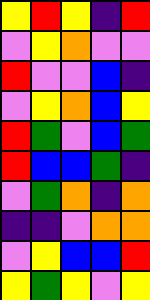[["yellow", "red", "yellow", "indigo", "red"], ["violet", "yellow", "orange", "violet", "violet"], ["red", "violet", "violet", "blue", "indigo"], ["violet", "yellow", "orange", "blue", "yellow"], ["red", "green", "violet", "blue", "green"], ["red", "blue", "blue", "green", "indigo"], ["violet", "green", "orange", "indigo", "orange"], ["indigo", "indigo", "violet", "orange", "orange"], ["violet", "yellow", "blue", "blue", "red"], ["yellow", "green", "yellow", "violet", "yellow"]]